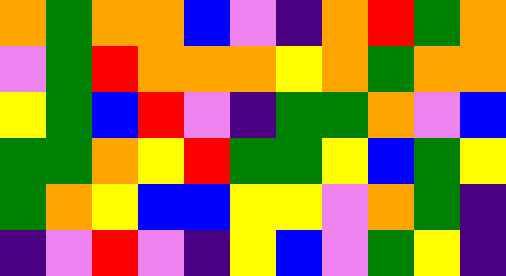[["orange", "green", "orange", "orange", "blue", "violet", "indigo", "orange", "red", "green", "orange"], ["violet", "green", "red", "orange", "orange", "orange", "yellow", "orange", "green", "orange", "orange"], ["yellow", "green", "blue", "red", "violet", "indigo", "green", "green", "orange", "violet", "blue"], ["green", "green", "orange", "yellow", "red", "green", "green", "yellow", "blue", "green", "yellow"], ["green", "orange", "yellow", "blue", "blue", "yellow", "yellow", "violet", "orange", "green", "indigo"], ["indigo", "violet", "red", "violet", "indigo", "yellow", "blue", "violet", "green", "yellow", "indigo"]]